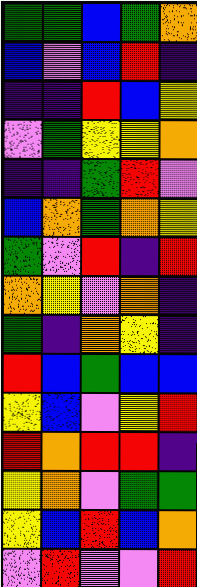[["green", "green", "blue", "green", "orange"], ["blue", "violet", "blue", "red", "indigo"], ["indigo", "indigo", "red", "blue", "yellow"], ["violet", "green", "yellow", "yellow", "orange"], ["indigo", "indigo", "green", "red", "violet"], ["blue", "orange", "green", "orange", "yellow"], ["green", "violet", "red", "indigo", "red"], ["orange", "yellow", "violet", "orange", "indigo"], ["green", "indigo", "orange", "yellow", "indigo"], ["red", "blue", "green", "blue", "blue"], ["yellow", "blue", "violet", "yellow", "red"], ["red", "orange", "red", "red", "indigo"], ["yellow", "orange", "violet", "green", "green"], ["yellow", "blue", "red", "blue", "orange"], ["violet", "red", "violet", "violet", "red"]]